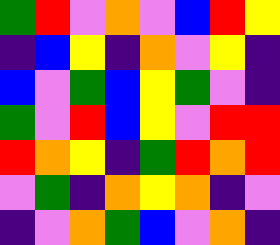[["green", "red", "violet", "orange", "violet", "blue", "red", "yellow"], ["indigo", "blue", "yellow", "indigo", "orange", "violet", "yellow", "indigo"], ["blue", "violet", "green", "blue", "yellow", "green", "violet", "indigo"], ["green", "violet", "red", "blue", "yellow", "violet", "red", "red"], ["red", "orange", "yellow", "indigo", "green", "red", "orange", "red"], ["violet", "green", "indigo", "orange", "yellow", "orange", "indigo", "violet"], ["indigo", "violet", "orange", "green", "blue", "violet", "orange", "indigo"]]